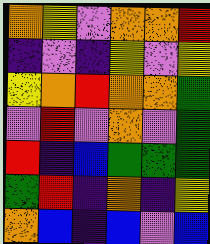[["orange", "yellow", "violet", "orange", "orange", "red"], ["indigo", "violet", "indigo", "yellow", "violet", "yellow"], ["yellow", "orange", "red", "orange", "orange", "green"], ["violet", "red", "violet", "orange", "violet", "green"], ["red", "indigo", "blue", "green", "green", "green"], ["green", "red", "indigo", "orange", "indigo", "yellow"], ["orange", "blue", "indigo", "blue", "violet", "blue"]]